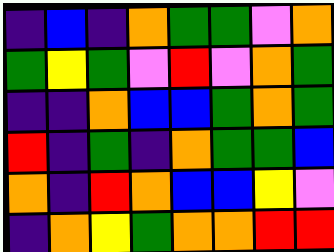[["indigo", "blue", "indigo", "orange", "green", "green", "violet", "orange"], ["green", "yellow", "green", "violet", "red", "violet", "orange", "green"], ["indigo", "indigo", "orange", "blue", "blue", "green", "orange", "green"], ["red", "indigo", "green", "indigo", "orange", "green", "green", "blue"], ["orange", "indigo", "red", "orange", "blue", "blue", "yellow", "violet"], ["indigo", "orange", "yellow", "green", "orange", "orange", "red", "red"]]